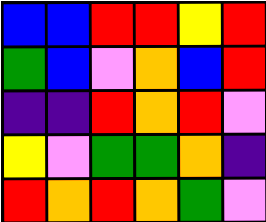[["blue", "blue", "red", "red", "yellow", "red"], ["green", "blue", "violet", "orange", "blue", "red"], ["indigo", "indigo", "red", "orange", "red", "violet"], ["yellow", "violet", "green", "green", "orange", "indigo"], ["red", "orange", "red", "orange", "green", "violet"]]